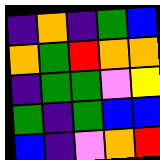[["indigo", "orange", "indigo", "green", "blue"], ["orange", "green", "red", "orange", "orange"], ["indigo", "green", "green", "violet", "yellow"], ["green", "indigo", "green", "blue", "blue"], ["blue", "indigo", "violet", "orange", "red"]]